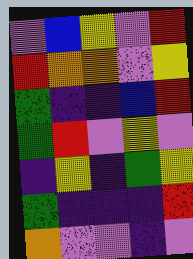[["violet", "blue", "yellow", "violet", "red"], ["red", "orange", "orange", "violet", "yellow"], ["green", "indigo", "indigo", "blue", "red"], ["green", "red", "violet", "yellow", "violet"], ["indigo", "yellow", "indigo", "green", "yellow"], ["green", "indigo", "indigo", "indigo", "red"], ["orange", "violet", "violet", "indigo", "violet"]]